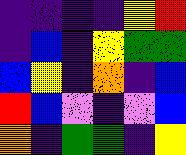[["indigo", "indigo", "indigo", "indigo", "yellow", "red"], ["indigo", "blue", "indigo", "yellow", "green", "green"], ["blue", "yellow", "indigo", "orange", "indigo", "blue"], ["red", "blue", "violet", "indigo", "violet", "blue"], ["orange", "indigo", "green", "green", "indigo", "yellow"]]